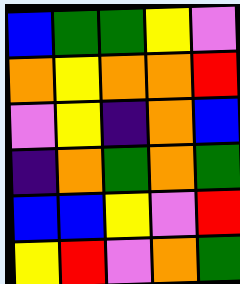[["blue", "green", "green", "yellow", "violet"], ["orange", "yellow", "orange", "orange", "red"], ["violet", "yellow", "indigo", "orange", "blue"], ["indigo", "orange", "green", "orange", "green"], ["blue", "blue", "yellow", "violet", "red"], ["yellow", "red", "violet", "orange", "green"]]